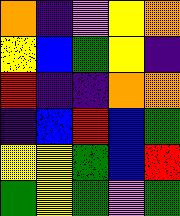[["orange", "indigo", "violet", "yellow", "orange"], ["yellow", "blue", "green", "yellow", "indigo"], ["red", "indigo", "indigo", "orange", "orange"], ["indigo", "blue", "red", "blue", "green"], ["yellow", "yellow", "green", "blue", "red"], ["green", "yellow", "green", "violet", "green"]]